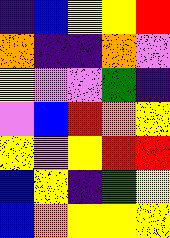[["indigo", "blue", "yellow", "yellow", "red"], ["orange", "indigo", "indigo", "orange", "violet"], ["yellow", "violet", "violet", "green", "indigo"], ["violet", "blue", "red", "orange", "yellow"], ["yellow", "violet", "yellow", "red", "red"], ["blue", "yellow", "indigo", "green", "yellow"], ["blue", "orange", "yellow", "yellow", "yellow"]]